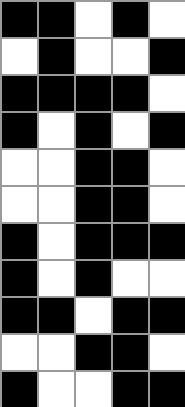[["black", "black", "white", "black", "white"], ["white", "black", "white", "white", "black"], ["black", "black", "black", "black", "white"], ["black", "white", "black", "white", "black"], ["white", "white", "black", "black", "white"], ["white", "white", "black", "black", "white"], ["black", "white", "black", "black", "black"], ["black", "white", "black", "white", "white"], ["black", "black", "white", "black", "black"], ["white", "white", "black", "black", "white"], ["black", "white", "white", "black", "black"]]